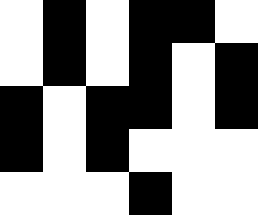[["white", "black", "white", "black", "black", "white"], ["white", "black", "white", "black", "white", "black"], ["black", "white", "black", "black", "white", "black"], ["black", "white", "black", "white", "white", "white"], ["white", "white", "white", "black", "white", "white"]]